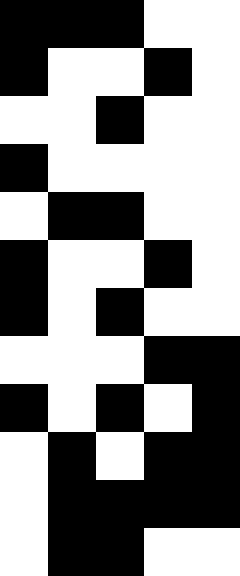[["black", "black", "black", "white", "white"], ["black", "white", "white", "black", "white"], ["white", "white", "black", "white", "white"], ["black", "white", "white", "white", "white"], ["white", "black", "black", "white", "white"], ["black", "white", "white", "black", "white"], ["black", "white", "black", "white", "white"], ["white", "white", "white", "black", "black"], ["black", "white", "black", "white", "black"], ["white", "black", "white", "black", "black"], ["white", "black", "black", "black", "black"], ["white", "black", "black", "white", "white"]]